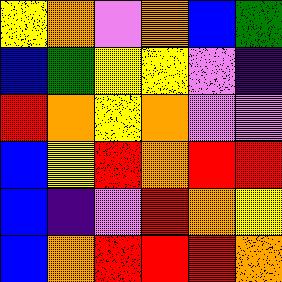[["yellow", "orange", "violet", "orange", "blue", "green"], ["blue", "green", "yellow", "yellow", "violet", "indigo"], ["red", "orange", "yellow", "orange", "violet", "violet"], ["blue", "yellow", "red", "orange", "red", "red"], ["blue", "indigo", "violet", "red", "orange", "yellow"], ["blue", "orange", "red", "red", "red", "orange"]]